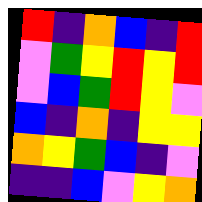[["red", "indigo", "orange", "blue", "indigo", "red"], ["violet", "green", "yellow", "red", "yellow", "red"], ["violet", "blue", "green", "red", "yellow", "violet"], ["blue", "indigo", "orange", "indigo", "yellow", "yellow"], ["orange", "yellow", "green", "blue", "indigo", "violet"], ["indigo", "indigo", "blue", "violet", "yellow", "orange"]]